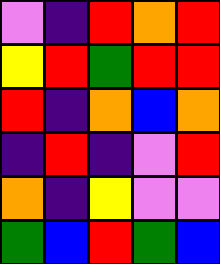[["violet", "indigo", "red", "orange", "red"], ["yellow", "red", "green", "red", "red"], ["red", "indigo", "orange", "blue", "orange"], ["indigo", "red", "indigo", "violet", "red"], ["orange", "indigo", "yellow", "violet", "violet"], ["green", "blue", "red", "green", "blue"]]